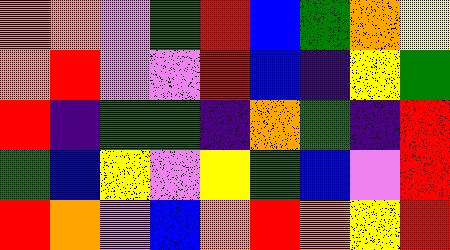[["orange", "orange", "violet", "green", "red", "blue", "green", "orange", "yellow"], ["orange", "red", "violet", "violet", "red", "blue", "indigo", "yellow", "green"], ["red", "indigo", "green", "green", "indigo", "orange", "green", "indigo", "red"], ["green", "blue", "yellow", "violet", "yellow", "green", "blue", "violet", "red"], ["red", "orange", "violet", "blue", "orange", "red", "orange", "yellow", "red"]]